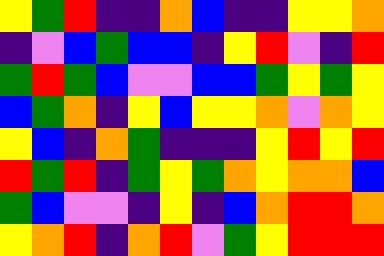[["yellow", "green", "red", "indigo", "indigo", "orange", "blue", "indigo", "indigo", "yellow", "yellow", "orange"], ["indigo", "violet", "blue", "green", "blue", "blue", "indigo", "yellow", "red", "violet", "indigo", "red"], ["green", "red", "green", "blue", "violet", "violet", "blue", "blue", "green", "yellow", "green", "yellow"], ["blue", "green", "orange", "indigo", "yellow", "blue", "yellow", "yellow", "orange", "violet", "orange", "yellow"], ["yellow", "blue", "indigo", "orange", "green", "indigo", "indigo", "indigo", "yellow", "red", "yellow", "red"], ["red", "green", "red", "indigo", "green", "yellow", "green", "orange", "yellow", "orange", "orange", "blue"], ["green", "blue", "violet", "violet", "indigo", "yellow", "indigo", "blue", "orange", "red", "red", "orange"], ["yellow", "orange", "red", "indigo", "orange", "red", "violet", "green", "yellow", "red", "red", "red"]]